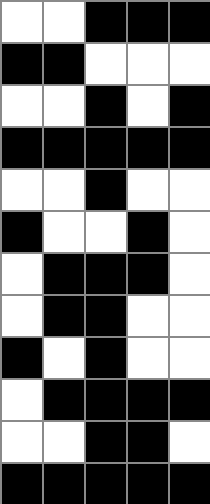[["white", "white", "black", "black", "black"], ["black", "black", "white", "white", "white"], ["white", "white", "black", "white", "black"], ["black", "black", "black", "black", "black"], ["white", "white", "black", "white", "white"], ["black", "white", "white", "black", "white"], ["white", "black", "black", "black", "white"], ["white", "black", "black", "white", "white"], ["black", "white", "black", "white", "white"], ["white", "black", "black", "black", "black"], ["white", "white", "black", "black", "white"], ["black", "black", "black", "black", "black"]]